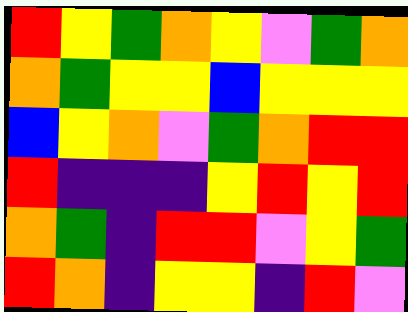[["red", "yellow", "green", "orange", "yellow", "violet", "green", "orange"], ["orange", "green", "yellow", "yellow", "blue", "yellow", "yellow", "yellow"], ["blue", "yellow", "orange", "violet", "green", "orange", "red", "red"], ["red", "indigo", "indigo", "indigo", "yellow", "red", "yellow", "red"], ["orange", "green", "indigo", "red", "red", "violet", "yellow", "green"], ["red", "orange", "indigo", "yellow", "yellow", "indigo", "red", "violet"]]